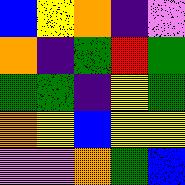[["blue", "yellow", "orange", "indigo", "violet"], ["orange", "indigo", "green", "red", "green"], ["green", "green", "indigo", "yellow", "green"], ["orange", "yellow", "blue", "yellow", "yellow"], ["violet", "violet", "orange", "green", "blue"]]